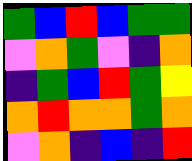[["green", "blue", "red", "blue", "green", "green"], ["violet", "orange", "green", "violet", "indigo", "orange"], ["indigo", "green", "blue", "red", "green", "yellow"], ["orange", "red", "orange", "orange", "green", "orange"], ["violet", "orange", "indigo", "blue", "indigo", "red"]]